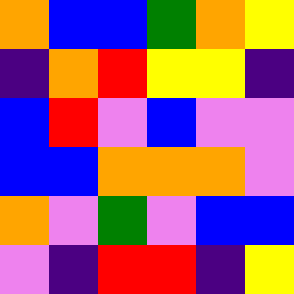[["orange", "blue", "blue", "green", "orange", "yellow"], ["indigo", "orange", "red", "yellow", "yellow", "indigo"], ["blue", "red", "violet", "blue", "violet", "violet"], ["blue", "blue", "orange", "orange", "orange", "violet"], ["orange", "violet", "green", "violet", "blue", "blue"], ["violet", "indigo", "red", "red", "indigo", "yellow"]]